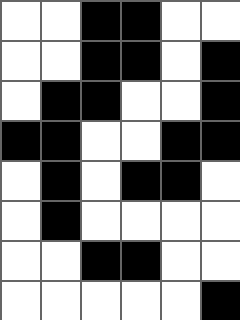[["white", "white", "black", "black", "white", "white"], ["white", "white", "black", "black", "white", "black"], ["white", "black", "black", "white", "white", "black"], ["black", "black", "white", "white", "black", "black"], ["white", "black", "white", "black", "black", "white"], ["white", "black", "white", "white", "white", "white"], ["white", "white", "black", "black", "white", "white"], ["white", "white", "white", "white", "white", "black"]]